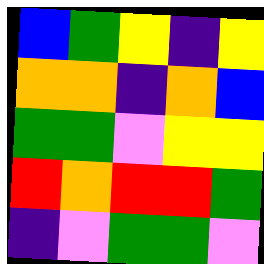[["blue", "green", "yellow", "indigo", "yellow"], ["orange", "orange", "indigo", "orange", "blue"], ["green", "green", "violet", "yellow", "yellow"], ["red", "orange", "red", "red", "green"], ["indigo", "violet", "green", "green", "violet"]]